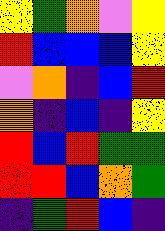[["yellow", "green", "orange", "violet", "yellow"], ["red", "blue", "blue", "blue", "yellow"], ["violet", "orange", "indigo", "blue", "red"], ["orange", "indigo", "blue", "indigo", "yellow"], ["red", "blue", "red", "green", "green"], ["red", "red", "blue", "orange", "green"], ["indigo", "green", "red", "blue", "indigo"]]